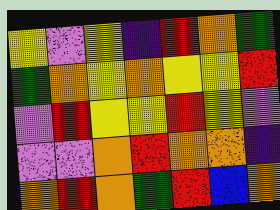[["yellow", "violet", "yellow", "indigo", "red", "orange", "green"], ["green", "orange", "yellow", "orange", "yellow", "yellow", "red"], ["violet", "red", "yellow", "yellow", "red", "yellow", "violet"], ["violet", "violet", "orange", "red", "orange", "orange", "indigo"], ["orange", "red", "orange", "green", "red", "blue", "orange"]]